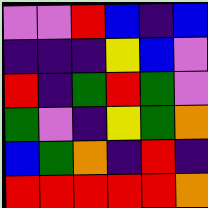[["violet", "violet", "red", "blue", "indigo", "blue"], ["indigo", "indigo", "indigo", "yellow", "blue", "violet"], ["red", "indigo", "green", "red", "green", "violet"], ["green", "violet", "indigo", "yellow", "green", "orange"], ["blue", "green", "orange", "indigo", "red", "indigo"], ["red", "red", "red", "red", "red", "orange"]]